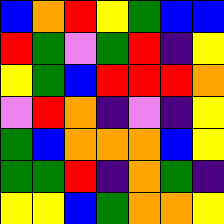[["blue", "orange", "red", "yellow", "green", "blue", "blue"], ["red", "green", "violet", "green", "red", "indigo", "yellow"], ["yellow", "green", "blue", "red", "red", "red", "orange"], ["violet", "red", "orange", "indigo", "violet", "indigo", "yellow"], ["green", "blue", "orange", "orange", "orange", "blue", "yellow"], ["green", "green", "red", "indigo", "orange", "green", "indigo"], ["yellow", "yellow", "blue", "green", "orange", "orange", "yellow"]]